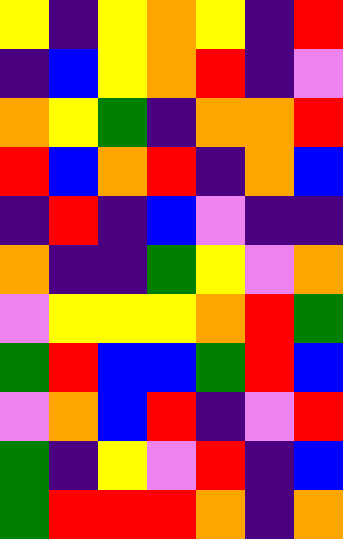[["yellow", "indigo", "yellow", "orange", "yellow", "indigo", "red"], ["indigo", "blue", "yellow", "orange", "red", "indigo", "violet"], ["orange", "yellow", "green", "indigo", "orange", "orange", "red"], ["red", "blue", "orange", "red", "indigo", "orange", "blue"], ["indigo", "red", "indigo", "blue", "violet", "indigo", "indigo"], ["orange", "indigo", "indigo", "green", "yellow", "violet", "orange"], ["violet", "yellow", "yellow", "yellow", "orange", "red", "green"], ["green", "red", "blue", "blue", "green", "red", "blue"], ["violet", "orange", "blue", "red", "indigo", "violet", "red"], ["green", "indigo", "yellow", "violet", "red", "indigo", "blue"], ["green", "red", "red", "red", "orange", "indigo", "orange"]]